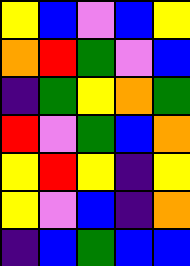[["yellow", "blue", "violet", "blue", "yellow"], ["orange", "red", "green", "violet", "blue"], ["indigo", "green", "yellow", "orange", "green"], ["red", "violet", "green", "blue", "orange"], ["yellow", "red", "yellow", "indigo", "yellow"], ["yellow", "violet", "blue", "indigo", "orange"], ["indigo", "blue", "green", "blue", "blue"]]